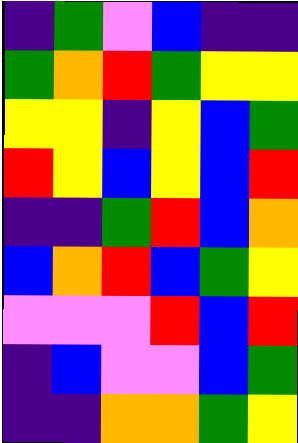[["indigo", "green", "violet", "blue", "indigo", "indigo"], ["green", "orange", "red", "green", "yellow", "yellow"], ["yellow", "yellow", "indigo", "yellow", "blue", "green"], ["red", "yellow", "blue", "yellow", "blue", "red"], ["indigo", "indigo", "green", "red", "blue", "orange"], ["blue", "orange", "red", "blue", "green", "yellow"], ["violet", "violet", "violet", "red", "blue", "red"], ["indigo", "blue", "violet", "violet", "blue", "green"], ["indigo", "indigo", "orange", "orange", "green", "yellow"]]